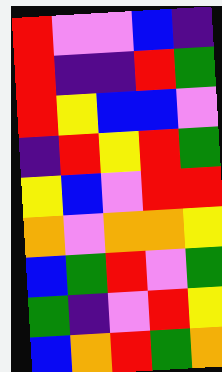[["red", "violet", "violet", "blue", "indigo"], ["red", "indigo", "indigo", "red", "green"], ["red", "yellow", "blue", "blue", "violet"], ["indigo", "red", "yellow", "red", "green"], ["yellow", "blue", "violet", "red", "red"], ["orange", "violet", "orange", "orange", "yellow"], ["blue", "green", "red", "violet", "green"], ["green", "indigo", "violet", "red", "yellow"], ["blue", "orange", "red", "green", "orange"]]